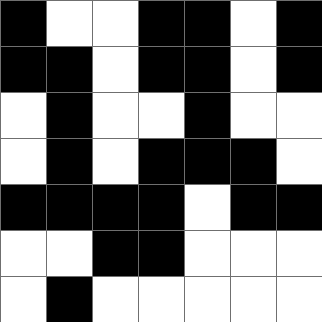[["black", "white", "white", "black", "black", "white", "black"], ["black", "black", "white", "black", "black", "white", "black"], ["white", "black", "white", "white", "black", "white", "white"], ["white", "black", "white", "black", "black", "black", "white"], ["black", "black", "black", "black", "white", "black", "black"], ["white", "white", "black", "black", "white", "white", "white"], ["white", "black", "white", "white", "white", "white", "white"]]